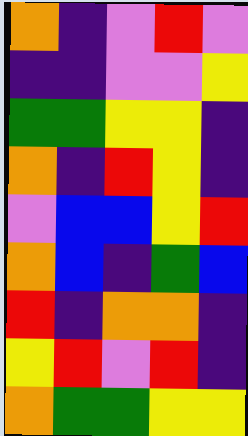[["orange", "indigo", "violet", "red", "violet"], ["indigo", "indigo", "violet", "violet", "yellow"], ["green", "green", "yellow", "yellow", "indigo"], ["orange", "indigo", "red", "yellow", "indigo"], ["violet", "blue", "blue", "yellow", "red"], ["orange", "blue", "indigo", "green", "blue"], ["red", "indigo", "orange", "orange", "indigo"], ["yellow", "red", "violet", "red", "indigo"], ["orange", "green", "green", "yellow", "yellow"]]